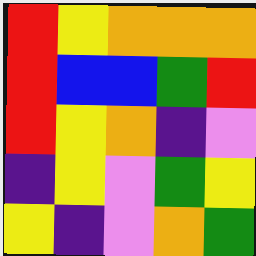[["red", "yellow", "orange", "orange", "orange"], ["red", "blue", "blue", "green", "red"], ["red", "yellow", "orange", "indigo", "violet"], ["indigo", "yellow", "violet", "green", "yellow"], ["yellow", "indigo", "violet", "orange", "green"]]